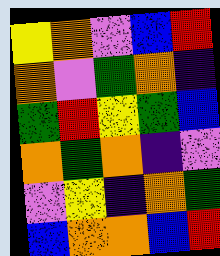[["yellow", "orange", "violet", "blue", "red"], ["orange", "violet", "green", "orange", "indigo"], ["green", "red", "yellow", "green", "blue"], ["orange", "green", "orange", "indigo", "violet"], ["violet", "yellow", "indigo", "orange", "green"], ["blue", "orange", "orange", "blue", "red"]]